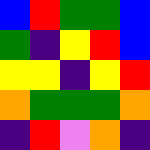[["blue", "red", "green", "green", "blue"], ["green", "indigo", "yellow", "red", "blue"], ["yellow", "yellow", "indigo", "yellow", "red"], ["orange", "green", "green", "green", "orange"], ["indigo", "red", "violet", "orange", "indigo"]]